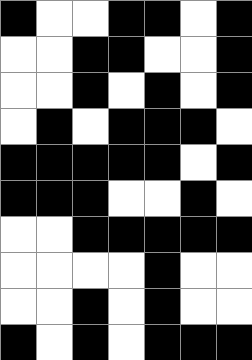[["black", "white", "white", "black", "black", "white", "black"], ["white", "white", "black", "black", "white", "white", "black"], ["white", "white", "black", "white", "black", "white", "black"], ["white", "black", "white", "black", "black", "black", "white"], ["black", "black", "black", "black", "black", "white", "black"], ["black", "black", "black", "white", "white", "black", "white"], ["white", "white", "black", "black", "black", "black", "black"], ["white", "white", "white", "white", "black", "white", "white"], ["white", "white", "black", "white", "black", "white", "white"], ["black", "white", "black", "white", "black", "black", "black"]]